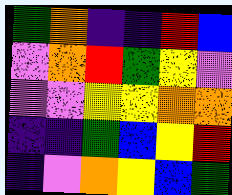[["green", "orange", "indigo", "indigo", "red", "blue"], ["violet", "orange", "red", "green", "yellow", "violet"], ["violet", "violet", "yellow", "yellow", "orange", "orange"], ["indigo", "indigo", "green", "blue", "yellow", "red"], ["indigo", "violet", "orange", "yellow", "blue", "green"]]